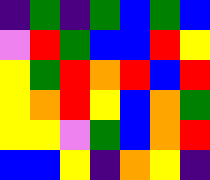[["indigo", "green", "indigo", "green", "blue", "green", "blue"], ["violet", "red", "green", "blue", "blue", "red", "yellow"], ["yellow", "green", "red", "orange", "red", "blue", "red"], ["yellow", "orange", "red", "yellow", "blue", "orange", "green"], ["yellow", "yellow", "violet", "green", "blue", "orange", "red"], ["blue", "blue", "yellow", "indigo", "orange", "yellow", "indigo"]]